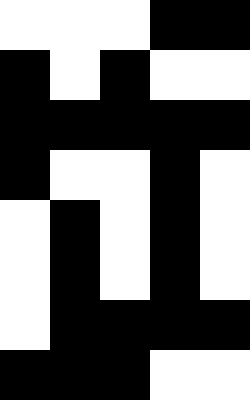[["white", "white", "white", "black", "black"], ["black", "white", "black", "white", "white"], ["black", "black", "black", "black", "black"], ["black", "white", "white", "black", "white"], ["white", "black", "white", "black", "white"], ["white", "black", "white", "black", "white"], ["white", "black", "black", "black", "black"], ["black", "black", "black", "white", "white"]]